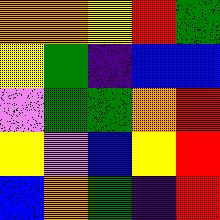[["orange", "orange", "yellow", "red", "green"], ["yellow", "green", "indigo", "blue", "blue"], ["violet", "green", "green", "orange", "red"], ["yellow", "violet", "blue", "yellow", "red"], ["blue", "orange", "green", "indigo", "red"]]